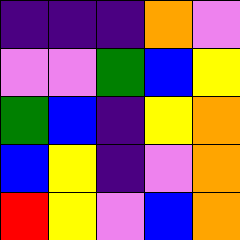[["indigo", "indigo", "indigo", "orange", "violet"], ["violet", "violet", "green", "blue", "yellow"], ["green", "blue", "indigo", "yellow", "orange"], ["blue", "yellow", "indigo", "violet", "orange"], ["red", "yellow", "violet", "blue", "orange"]]